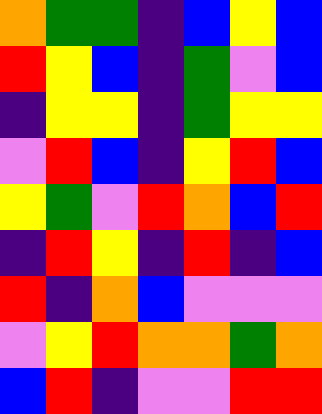[["orange", "green", "green", "indigo", "blue", "yellow", "blue"], ["red", "yellow", "blue", "indigo", "green", "violet", "blue"], ["indigo", "yellow", "yellow", "indigo", "green", "yellow", "yellow"], ["violet", "red", "blue", "indigo", "yellow", "red", "blue"], ["yellow", "green", "violet", "red", "orange", "blue", "red"], ["indigo", "red", "yellow", "indigo", "red", "indigo", "blue"], ["red", "indigo", "orange", "blue", "violet", "violet", "violet"], ["violet", "yellow", "red", "orange", "orange", "green", "orange"], ["blue", "red", "indigo", "violet", "violet", "red", "red"]]